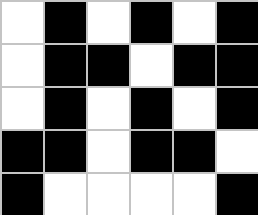[["white", "black", "white", "black", "white", "black"], ["white", "black", "black", "white", "black", "black"], ["white", "black", "white", "black", "white", "black"], ["black", "black", "white", "black", "black", "white"], ["black", "white", "white", "white", "white", "black"]]